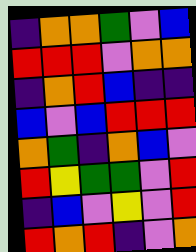[["indigo", "orange", "orange", "green", "violet", "blue"], ["red", "red", "red", "violet", "orange", "orange"], ["indigo", "orange", "red", "blue", "indigo", "indigo"], ["blue", "violet", "blue", "red", "red", "red"], ["orange", "green", "indigo", "orange", "blue", "violet"], ["red", "yellow", "green", "green", "violet", "red"], ["indigo", "blue", "violet", "yellow", "violet", "red"], ["red", "orange", "red", "indigo", "violet", "orange"]]